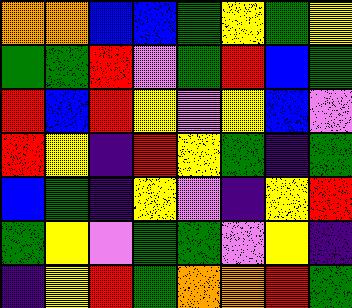[["orange", "orange", "blue", "blue", "green", "yellow", "green", "yellow"], ["green", "green", "red", "violet", "green", "red", "blue", "green"], ["red", "blue", "red", "yellow", "violet", "yellow", "blue", "violet"], ["red", "yellow", "indigo", "red", "yellow", "green", "indigo", "green"], ["blue", "green", "indigo", "yellow", "violet", "indigo", "yellow", "red"], ["green", "yellow", "violet", "green", "green", "violet", "yellow", "indigo"], ["indigo", "yellow", "red", "green", "orange", "orange", "red", "green"]]